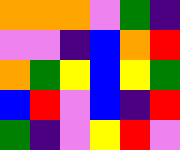[["orange", "orange", "orange", "violet", "green", "indigo"], ["violet", "violet", "indigo", "blue", "orange", "red"], ["orange", "green", "yellow", "blue", "yellow", "green"], ["blue", "red", "violet", "blue", "indigo", "red"], ["green", "indigo", "violet", "yellow", "red", "violet"]]